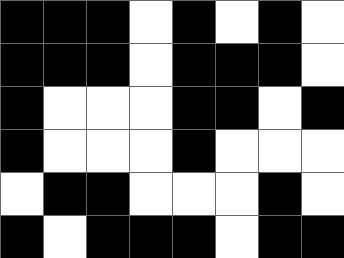[["black", "black", "black", "white", "black", "white", "black", "white"], ["black", "black", "black", "white", "black", "black", "black", "white"], ["black", "white", "white", "white", "black", "black", "white", "black"], ["black", "white", "white", "white", "black", "white", "white", "white"], ["white", "black", "black", "white", "white", "white", "black", "white"], ["black", "white", "black", "black", "black", "white", "black", "black"]]